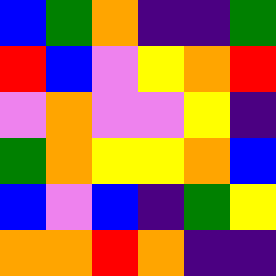[["blue", "green", "orange", "indigo", "indigo", "green"], ["red", "blue", "violet", "yellow", "orange", "red"], ["violet", "orange", "violet", "violet", "yellow", "indigo"], ["green", "orange", "yellow", "yellow", "orange", "blue"], ["blue", "violet", "blue", "indigo", "green", "yellow"], ["orange", "orange", "red", "orange", "indigo", "indigo"]]